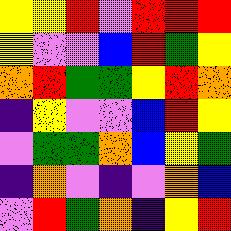[["yellow", "yellow", "red", "violet", "red", "red", "red"], ["yellow", "violet", "violet", "blue", "red", "green", "yellow"], ["orange", "red", "green", "green", "yellow", "red", "orange"], ["indigo", "yellow", "violet", "violet", "blue", "red", "yellow"], ["violet", "green", "green", "orange", "blue", "yellow", "green"], ["indigo", "orange", "violet", "indigo", "violet", "orange", "blue"], ["violet", "red", "green", "orange", "indigo", "yellow", "red"]]